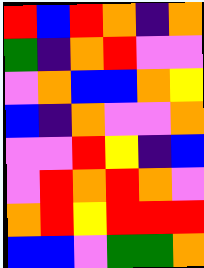[["red", "blue", "red", "orange", "indigo", "orange"], ["green", "indigo", "orange", "red", "violet", "violet"], ["violet", "orange", "blue", "blue", "orange", "yellow"], ["blue", "indigo", "orange", "violet", "violet", "orange"], ["violet", "violet", "red", "yellow", "indigo", "blue"], ["violet", "red", "orange", "red", "orange", "violet"], ["orange", "red", "yellow", "red", "red", "red"], ["blue", "blue", "violet", "green", "green", "orange"]]